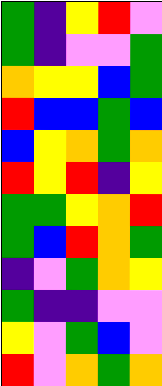[["green", "indigo", "yellow", "red", "violet"], ["green", "indigo", "violet", "violet", "green"], ["orange", "yellow", "yellow", "blue", "green"], ["red", "blue", "blue", "green", "blue"], ["blue", "yellow", "orange", "green", "orange"], ["red", "yellow", "red", "indigo", "yellow"], ["green", "green", "yellow", "orange", "red"], ["green", "blue", "red", "orange", "green"], ["indigo", "violet", "green", "orange", "yellow"], ["green", "indigo", "indigo", "violet", "violet"], ["yellow", "violet", "green", "blue", "violet"], ["red", "violet", "orange", "green", "orange"]]